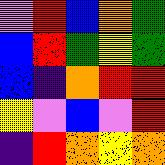[["violet", "red", "blue", "orange", "green"], ["blue", "red", "green", "yellow", "green"], ["blue", "indigo", "orange", "red", "red"], ["yellow", "violet", "blue", "violet", "red"], ["indigo", "red", "orange", "yellow", "orange"]]